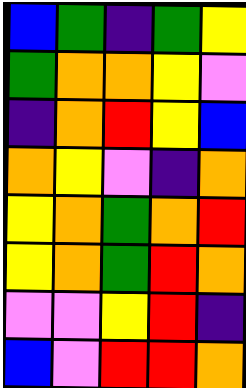[["blue", "green", "indigo", "green", "yellow"], ["green", "orange", "orange", "yellow", "violet"], ["indigo", "orange", "red", "yellow", "blue"], ["orange", "yellow", "violet", "indigo", "orange"], ["yellow", "orange", "green", "orange", "red"], ["yellow", "orange", "green", "red", "orange"], ["violet", "violet", "yellow", "red", "indigo"], ["blue", "violet", "red", "red", "orange"]]